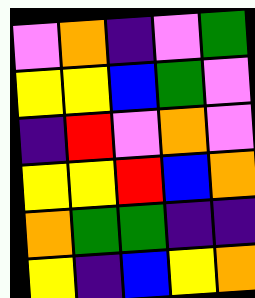[["violet", "orange", "indigo", "violet", "green"], ["yellow", "yellow", "blue", "green", "violet"], ["indigo", "red", "violet", "orange", "violet"], ["yellow", "yellow", "red", "blue", "orange"], ["orange", "green", "green", "indigo", "indigo"], ["yellow", "indigo", "blue", "yellow", "orange"]]